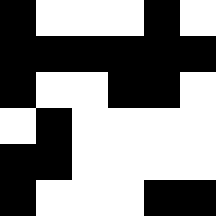[["black", "white", "white", "white", "black", "white"], ["black", "black", "black", "black", "black", "black"], ["black", "white", "white", "black", "black", "white"], ["white", "black", "white", "white", "white", "white"], ["black", "black", "white", "white", "white", "white"], ["black", "white", "white", "white", "black", "black"]]